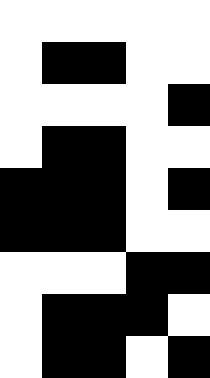[["white", "white", "white", "white", "white"], ["white", "black", "black", "white", "white"], ["white", "white", "white", "white", "black"], ["white", "black", "black", "white", "white"], ["black", "black", "black", "white", "black"], ["black", "black", "black", "white", "white"], ["white", "white", "white", "black", "black"], ["white", "black", "black", "black", "white"], ["white", "black", "black", "white", "black"]]